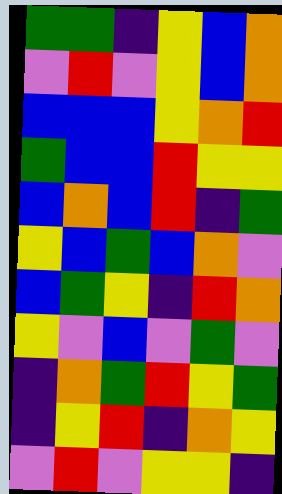[["green", "green", "indigo", "yellow", "blue", "orange"], ["violet", "red", "violet", "yellow", "blue", "orange"], ["blue", "blue", "blue", "yellow", "orange", "red"], ["green", "blue", "blue", "red", "yellow", "yellow"], ["blue", "orange", "blue", "red", "indigo", "green"], ["yellow", "blue", "green", "blue", "orange", "violet"], ["blue", "green", "yellow", "indigo", "red", "orange"], ["yellow", "violet", "blue", "violet", "green", "violet"], ["indigo", "orange", "green", "red", "yellow", "green"], ["indigo", "yellow", "red", "indigo", "orange", "yellow"], ["violet", "red", "violet", "yellow", "yellow", "indigo"]]